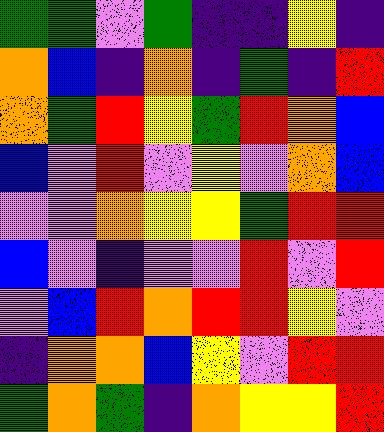[["green", "green", "violet", "green", "indigo", "indigo", "yellow", "indigo"], ["orange", "blue", "indigo", "orange", "indigo", "green", "indigo", "red"], ["orange", "green", "red", "yellow", "green", "red", "orange", "blue"], ["blue", "violet", "red", "violet", "yellow", "violet", "orange", "blue"], ["violet", "violet", "orange", "yellow", "yellow", "green", "red", "red"], ["blue", "violet", "indigo", "violet", "violet", "red", "violet", "red"], ["violet", "blue", "red", "orange", "red", "red", "yellow", "violet"], ["indigo", "orange", "orange", "blue", "yellow", "violet", "red", "red"], ["green", "orange", "green", "indigo", "orange", "yellow", "yellow", "red"]]